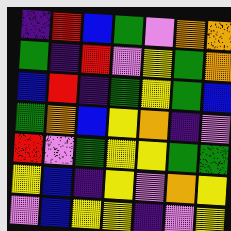[["indigo", "red", "blue", "green", "violet", "orange", "orange"], ["green", "indigo", "red", "violet", "yellow", "green", "orange"], ["blue", "red", "indigo", "green", "yellow", "green", "blue"], ["green", "orange", "blue", "yellow", "orange", "indigo", "violet"], ["red", "violet", "green", "yellow", "yellow", "green", "green"], ["yellow", "blue", "indigo", "yellow", "violet", "orange", "yellow"], ["violet", "blue", "yellow", "yellow", "indigo", "violet", "yellow"]]